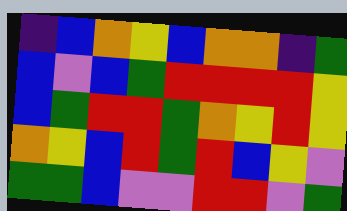[["indigo", "blue", "orange", "yellow", "blue", "orange", "orange", "indigo", "green"], ["blue", "violet", "blue", "green", "red", "red", "red", "red", "yellow"], ["blue", "green", "red", "red", "green", "orange", "yellow", "red", "yellow"], ["orange", "yellow", "blue", "red", "green", "red", "blue", "yellow", "violet"], ["green", "green", "blue", "violet", "violet", "red", "red", "violet", "green"]]